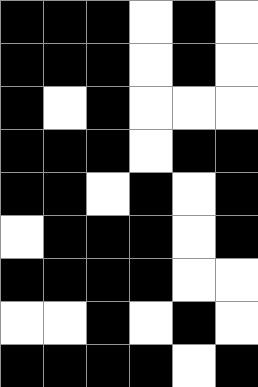[["black", "black", "black", "white", "black", "white"], ["black", "black", "black", "white", "black", "white"], ["black", "white", "black", "white", "white", "white"], ["black", "black", "black", "white", "black", "black"], ["black", "black", "white", "black", "white", "black"], ["white", "black", "black", "black", "white", "black"], ["black", "black", "black", "black", "white", "white"], ["white", "white", "black", "white", "black", "white"], ["black", "black", "black", "black", "white", "black"]]